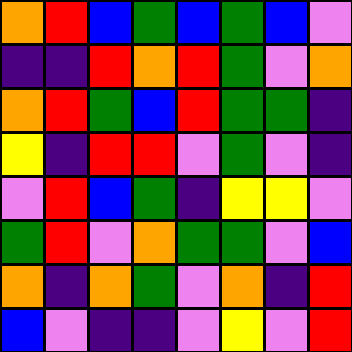[["orange", "red", "blue", "green", "blue", "green", "blue", "violet"], ["indigo", "indigo", "red", "orange", "red", "green", "violet", "orange"], ["orange", "red", "green", "blue", "red", "green", "green", "indigo"], ["yellow", "indigo", "red", "red", "violet", "green", "violet", "indigo"], ["violet", "red", "blue", "green", "indigo", "yellow", "yellow", "violet"], ["green", "red", "violet", "orange", "green", "green", "violet", "blue"], ["orange", "indigo", "orange", "green", "violet", "orange", "indigo", "red"], ["blue", "violet", "indigo", "indigo", "violet", "yellow", "violet", "red"]]